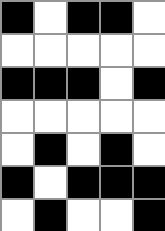[["black", "white", "black", "black", "white"], ["white", "white", "white", "white", "white"], ["black", "black", "black", "white", "black"], ["white", "white", "white", "white", "white"], ["white", "black", "white", "black", "white"], ["black", "white", "black", "black", "black"], ["white", "black", "white", "white", "black"]]